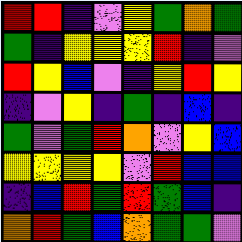[["red", "red", "indigo", "violet", "yellow", "green", "orange", "green"], ["green", "indigo", "yellow", "yellow", "yellow", "red", "indigo", "violet"], ["red", "yellow", "blue", "violet", "indigo", "yellow", "red", "yellow"], ["indigo", "violet", "yellow", "indigo", "green", "indigo", "blue", "indigo"], ["green", "violet", "green", "red", "orange", "violet", "yellow", "blue"], ["yellow", "yellow", "yellow", "yellow", "violet", "red", "blue", "blue"], ["indigo", "blue", "red", "green", "red", "green", "blue", "indigo"], ["orange", "red", "green", "blue", "orange", "green", "green", "violet"]]